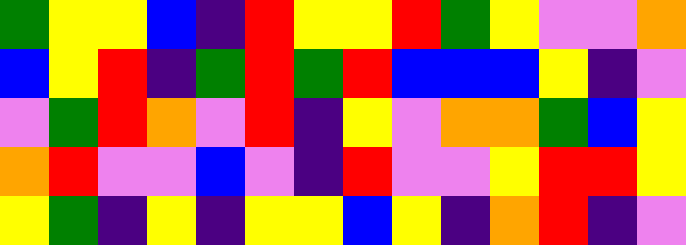[["green", "yellow", "yellow", "blue", "indigo", "red", "yellow", "yellow", "red", "green", "yellow", "violet", "violet", "orange"], ["blue", "yellow", "red", "indigo", "green", "red", "green", "red", "blue", "blue", "blue", "yellow", "indigo", "violet"], ["violet", "green", "red", "orange", "violet", "red", "indigo", "yellow", "violet", "orange", "orange", "green", "blue", "yellow"], ["orange", "red", "violet", "violet", "blue", "violet", "indigo", "red", "violet", "violet", "yellow", "red", "red", "yellow"], ["yellow", "green", "indigo", "yellow", "indigo", "yellow", "yellow", "blue", "yellow", "indigo", "orange", "red", "indigo", "violet"]]